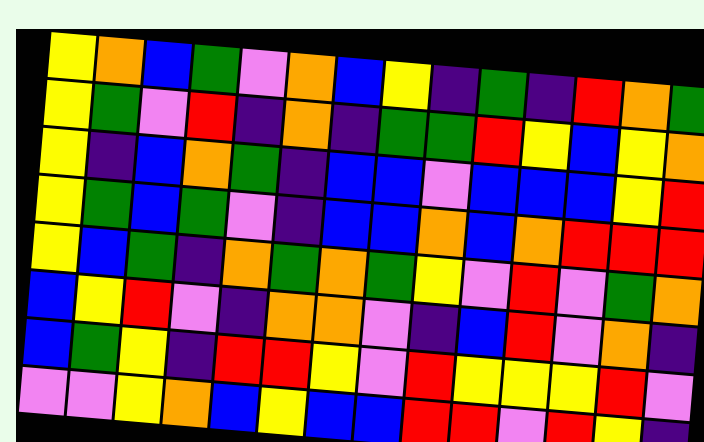[["yellow", "orange", "blue", "green", "violet", "orange", "blue", "yellow", "indigo", "green", "indigo", "red", "orange", "green"], ["yellow", "green", "violet", "red", "indigo", "orange", "indigo", "green", "green", "red", "yellow", "blue", "yellow", "orange"], ["yellow", "indigo", "blue", "orange", "green", "indigo", "blue", "blue", "violet", "blue", "blue", "blue", "yellow", "red"], ["yellow", "green", "blue", "green", "violet", "indigo", "blue", "blue", "orange", "blue", "orange", "red", "red", "red"], ["yellow", "blue", "green", "indigo", "orange", "green", "orange", "green", "yellow", "violet", "red", "violet", "green", "orange"], ["blue", "yellow", "red", "violet", "indigo", "orange", "orange", "violet", "indigo", "blue", "red", "violet", "orange", "indigo"], ["blue", "green", "yellow", "indigo", "red", "red", "yellow", "violet", "red", "yellow", "yellow", "yellow", "red", "violet"], ["violet", "violet", "yellow", "orange", "blue", "yellow", "blue", "blue", "red", "red", "violet", "red", "yellow", "indigo"]]